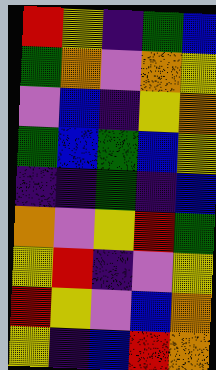[["red", "yellow", "indigo", "green", "blue"], ["green", "orange", "violet", "orange", "yellow"], ["violet", "blue", "indigo", "yellow", "orange"], ["green", "blue", "green", "blue", "yellow"], ["indigo", "indigo", "green", "indigo", "blue"], ["orange", "violet", "yellow", "red", "green"], ["yellow", "red", "indigo", "violet", "yellow"], ["red", "yellow", "violet", "blue", "orange"], ["yellow", "indigo", "blue", "red", "orange"]]